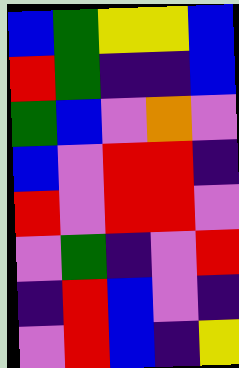[["blue", "green", "yellow", "yellow", "blue"], ["red", "green", "indigo", "indigo", "blue"], ["green", "blue", "violet", "orange", "violet"], ["blue", "violet", "red", "red", "indigo"], ["red", "violet", "red", "red", "violet"], ["violet", "green", "indigo", "violet", "red"], ["indigo", "red", "blue", "violet", "indigo"], ["violet", "red", "blue", "indigo", "yellow"]]